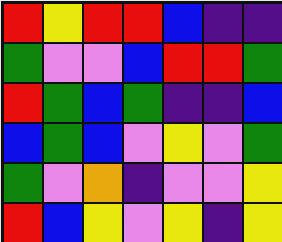[["red", "yellow", "red", "red", "blue", "indigo", "indigo"], ["green", "violet", "violet", "blue", "red", "red", "green"], ["red", "green", "blue", "green", "indigo", "indigo", "blue"], ["blue", "green", "blue", "violet", "yellow", "violet", "green"], ["green", "violet", "orange", "indigo", "violet", "violet", "yellow"], ["red", "blue", "yellow", "violet", "yellow", "indigo", "yellow"]]